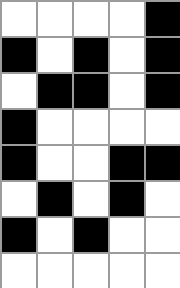[["white", "white", "white", "white", "black"], ["black", "white", "black", "white", "black"], ["white", "black", "black", "white", "black"], ["black", "white", "white", "white", "white"], ["black", "white", "white", "black", "black"], ["white", "black", "white", "black", "white"], ["black", "white", "black", "white", "white"], ["white", "white", "white", "white", "white"]]